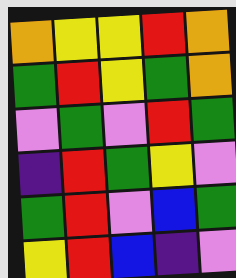[["orange", "yellow", "yellow", "red", "orange"], ["green", "red", "yellow", "green", "orange"], ["violet", "green", "violet", "red", "green"], ["indigo", "red", "green", "yellow", "violet"], ["green", "red", "violet", "blue", "green"], ["yellow", "red", "blue", "indigo", "violet"]]